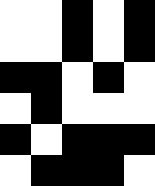[["white", "white", "black", "white", "black"], ["white", "white", "black", "white", "black"], ["black", "black", "white", "black", "white"], ["white", "black", "white", "white", "white"], ["black", "white", "black", "black", "black"], ["white", "black", "black", "black", "white"]]